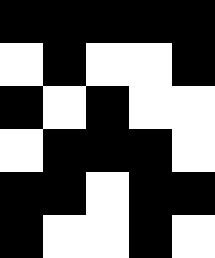[["black", "black", "black", "black", "black"], ["white", "black", "white", "white", "black"], ["black", "white", "black", "white", "white"], ["white", "black", "black", "black", "white"], ["black", "black", "white", "black", "black"], ["black", "white", "white", "black", "white"]]